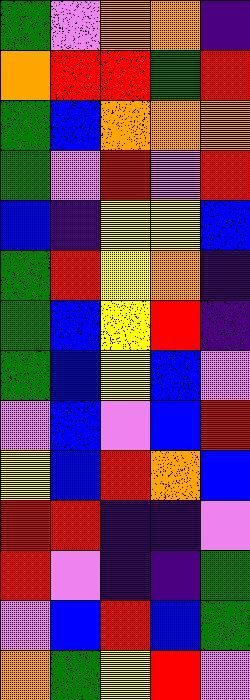[["green", "violet", "orange", "orange", "indigo"], ["orange", "red", "red", "green", "red"], ["green", "blue", "orange", "orange", "orange"], ["green", "violet", "red", "violet", "red"], ["blue", "indigo", "yellow", "yellow", "blue"], ["green", "red", "yellow", "orange", "indigo"], ["green", "blue", "yellow", "red", "indigo"], ["green", "blue", "yellow", "blue", "violet"], ["violet", "blue", "violet", "blue", "red"], ["yellow", "blue", "red", "orange", "blue"], ["red", "red", "indigo", "indigo", "violet"], ["red", "violet", "indigo", "indigo", "green"], ["violet", "blue", "red", "blue", "green"], ["orange", "green", "yellow", "red", "violet"]]